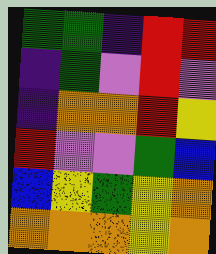[["green", "green", "indigo", "red", "red"], ["indigo", "green", "violet", "red", "violet"], ["indigo", "orange", "orange", "red", "yellow"], ["red", "violet", "violet", "green", "blue"], ["blue", "yellow", "green", "yellow", "orange"], ["orange", "orange", "orange", "yellow", "orange"]]